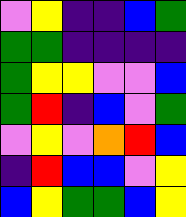[["violet", "yellow", "indigo", "indigo", "blue", "green"], ["green", "green", "indigo", "indigo", "indigo", "indigo"], ["green", "yellow", "yellow", "violet", "violet", "blue"], ["green", "red", "indigo", "blue", "violet", "green"], ["violet", "yellow", "violet", "orange", "red", "blue"], ["indigo", "red", "blue", "blue", "violet", "yellow"], ["blue", "yellow", "green", "green", "blue", "yellow"]]